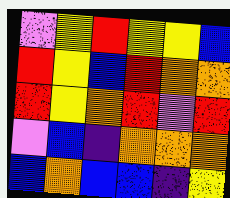[["violet", "yellow", "red", "yellow", "yellow", "blue"], ["red", "yellow", "blue", "red", "orange", "orange"], ["red", "yellow", "orange", "red", "violet", "red"], ["violet", "blue", "indigo", "orange", "orange", "orange"], ["blue", "orange", "blue", "blue", "indigo", "yellow"]]